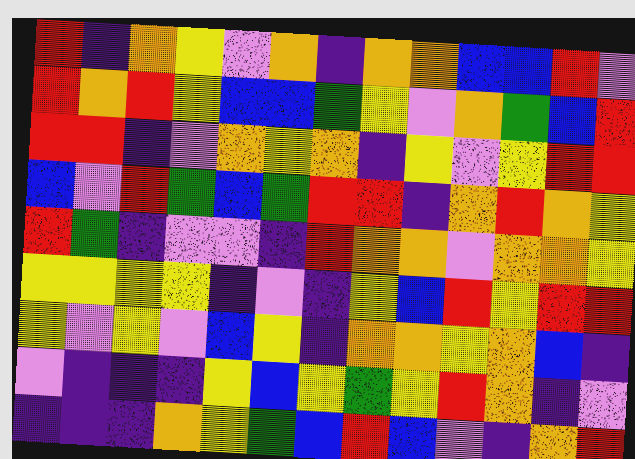[["red", "indigo", "orange", "yellow", "violet", "orange", "indigo", "orange", "orange", "blue", "blue", "red", "violet"], ["red", "orange", "red", "yellow", "blue", "blue", "green", "yellow", "violet", "orange", "green", "blue", "red"], ["red", "red", "indigo", "violet", "orange", "yellow", "orange", "indigo", "yellow", "violet", "yellow", "red", "red"], ["blue", "violet", "red", "green", "blue", "green", "red", "red", "indigo", "orange", "red", "orange", "yellow"], ["red", "green", "indigo", "violet", "violet", "indigo", "red", "orange", "orange", "violet", "orange", "orange", "yellow"], ["yellow", "yellow", "yellow", "yellow", "indigo", "violet", "indigo", "yellow", "blue", "red", "yellow", "red", "red"], ["yellow", "violet", "yellow", "violet", "blue", "yellow", "indigo", "orange", "orange", "yellow", "orange", "blue", "indigo"], ["violet", "indigo", "indigo", "indigo", "yellow", "blue", "yellow", "green", "yellow", "red", "orange", "indigo", "violet"], ["indigo", "indigo", "indigo", "orange", "yellow", "green", "blue", "red", "blue", "violet", "indigo", "orange", "red"]]